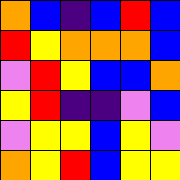[["orange", "blue", "indigo", "blue", "red", "blue"], ["red", "yellow", "orange", "orange", "orange", "blue"], ["violet", "red", "yellow", "blue", "blue", "orange"], ["yellow", "red", "indigo", "indigo", "violet", "blue"], ["violet", "yellow", "yellow", "blue", "yellow", "violet"], ["orange", "yellow", "red", "blue", "yellow", "yellow"]]